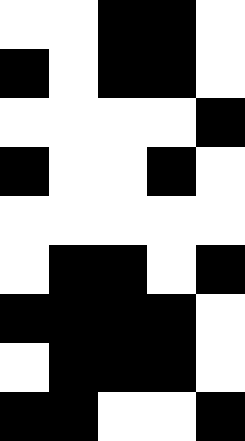[["white", "white", "black", "black", "white"], ["black", "white", "black", "black", "white"], ["white", "white", "white", "white", "black"], ["black", "white", "white", "black", "white"], ["white", "white", "white", "white", "white"], ["white", "black", "black", "white", "black"], ["black", "black", "black", "black", "white"], ["white", "black", "black", "black", "white"], ["black", "black", "white", "white", "black"]]